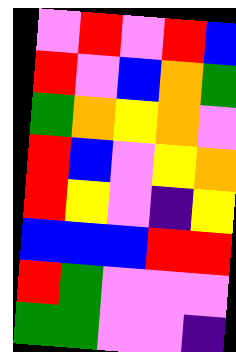[["violet", "red", "violet", "red", "blue"], ["red", "violet", "blue", "orange", "green"], ["green", "orange", "yellow", "orange", "violet"], ["red", "blue", "violet", "yellow", "orange"], ["red", "yellow", "violet", "indigo", "yellow"], ["blue", "blue", "blue", "red", "red"], ["red", "green", "violet", "violet", "violet"], ["green", "green", "violet", "violet", "indigo"]]